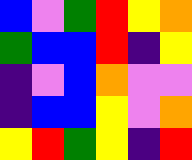[["blue", "violet", "green", "red", "yellow", "orange"], ["green", "blue", "blue", "red", "indigo", "yellow"], ["indigo", "violet", "blue", "orange", "violet", "violet"], ["indigo", "blue", "blue", "yellow", "violet", "orange"], ["yellow", "red", "green", "yellow", "indigo", "red"]]